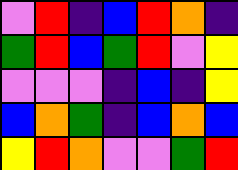[["violet", "red", "indigo", "blue", "red", "orange", "indigo"], ["green", "red", "blue", "green", "red", "violet", "yellow"], ["violet", "violet", "violet", "indigo", "blue", "indigo", "yellow"], ["blue", "orange", "green", "indigo", "blue", "orange", "blue"], ["yellow", "red", "orange", "violet", "violet", "green", "red"]]